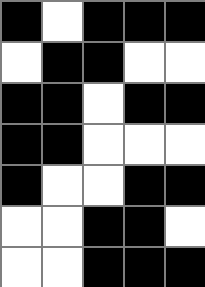[["black", "white", "black", "black", "black"], ["white", "black", "black", "white", "white"], ["black", "black", "white", "black", "black"], ["black", "black", "white", "white", "white"], ["black", "white", "white", "black", "black"], ["white", "white", "black", "black", "white"], ["white", "white", "black", "black", "black"]]